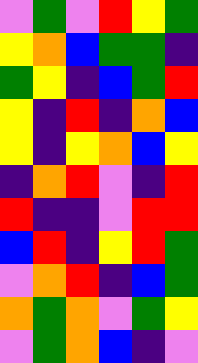[["violet", "green", "violet", "red", "yellow", "green"], ["yellow", "orange", "blue", "green", "green", "indigo"], ["green", "yellow", "indigo", "blue", "green", "red"], ["yellow", "indigo", "red", "indigo", "orange", "blue"], ["yellow", "indigo", "yellow", "orange", "blue", "yellow"], ["indigo", "orange", "red", "violet", "indigo", "red"], ["red", "indigo", "indigo", "violet", "red", "red"], ["blue", "red", "indigo", "yellow", "red", "green"], ["violet", "orange", "red", "indigo", "blue", "green"], ["orange", "green", "orange", "violet", "green", "yellow"], ["violet", "green", "orange", "blue", "indigo", "violet"]]